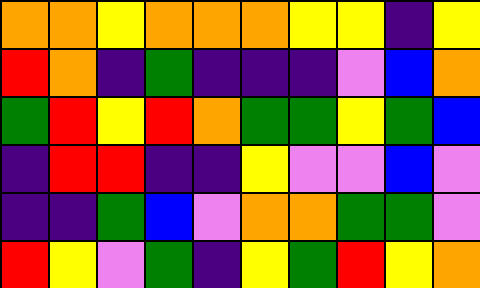[["orange", "orange", "yellow", "orange", "orange", "orange", "yellow", "yellow", "indigo", "yellow"], ["red", "orange", "indigo", "green", "indigo", "indigo", "indigo", "violet", "blue", "orange"], ["green", "red", "yellow", "red", "orange", "green", "green", "yellow", "green", "blue"], ["indigo", "red", "red", "indigo", "indigo", "yellow", "violet", "violet", "blue", "violet"], ["indigo", "indigo", "green", "blue", "violet", "orange", "orange", "green", "green", "violet"], ["red", "yellow", "violet", "green", "indigo", "yellow", "green", "red", "yellow", "orange"]]